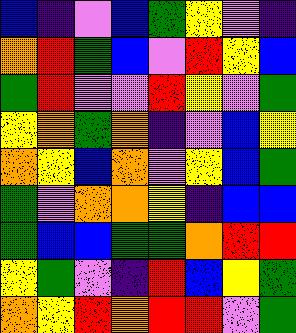[["blue", "indigo", "violet", "blue", "green", "yellow", "violet", "indigo"], ["orange", "red", "green", "blue", "violet", "red", "yellow", "blue"], ["green", "red", "violet", "violet", "red", "yellow", "violet", "green"], ["yellow", "orange", "green", "orange", "indigo", "violet", "blue", "yellow"], ["orange", "yellow", "blue", "orange", "violet", "yellow", "blue", "green"], ["green", "violet", "orange", "orange", "yellow", "indigo", "blue", "blue"], ["green", "blue", "blue", "green", "green", "orange", "red", "red"], ["yellow", "green", "violet", "indigo", "red", "blue", "yellow", "green"], ["orange", "yellow", "red", "orange", "red", "red", "violet", "green"]]